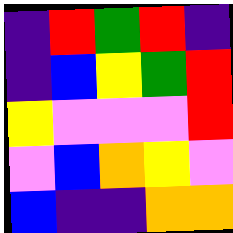[["indigo", "red", "green", "red", "indigo"], ["indigo", "blue", "yellow", "green", "red"], ["yellow", "violet", "violet", "violet", "red"], ["violet", "blue", "orange", "yellow", "violet"], ["blue", "indigo", "indigo", "orange", "orange"]]